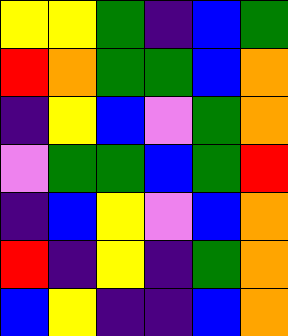[["yellow", "yellow", "green", "indigo", "blue", "green"], ["red", "orange", "green", "green", "blue", "orange"], ["indigo", "yellow", "blue", "violet", "green", "orange"], ["violet", "green", "green", "blue", "green", "red"], ["indigo", "blue", "yellow", "violet", "blue", "orange"], ["red", "indigo", "yellow", "indigo", "green", "orange"], ["blue", "yellow", "indigo", "indigo", "blue", "orange"]]